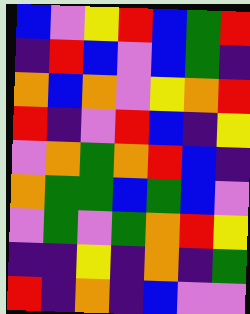[["blue", "violet", "yellow", "red", "blue", "green", "red"], ["indigo", "red", "blue", "violet", "blue", "green", "indigo"], ["orange", "blue", "orange", "violet", "yellow", "orange", "red"], ["red", "indigo", "violet", "red", "blue", "indigo", "yellow"], ["violet", "orange", "green", "orange", "red", "blue", "indigo"], ["orange", "green", "green", "blue", "green", "blue", "violet"], ["violet", "green", "violet", "green", "orange", "red", "yellow"], ["indigo", "indigo", "yellow", "indigo", "orange", "indigo", "green"], ["red", "indigo", "orange", "indigo", "blue", "violet", "violet"]]